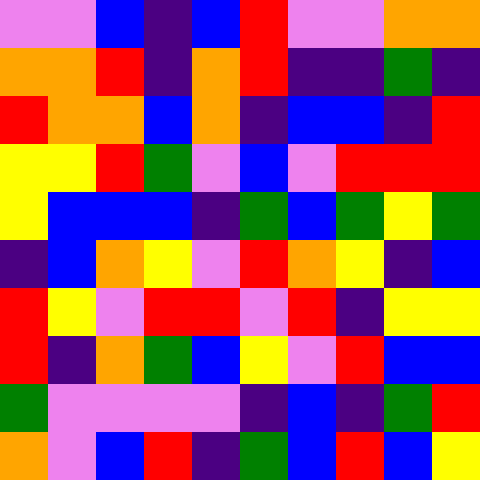[["violet", "violet", "blue", "indigo", "blue", "red", "violet", "violet", "orange", "orange"], ["orange", "orange", "red", "indigo", "orange", "red", "indigo", "indigo", "green", "indigo"], ["red", "orange", "orange", "blue", "orange", "indigo", "blue", "blue", "indigo", "red"], ["yellow", "yellow", "red", "green", "violet", "blue", "violet", "red", "red", "red"], ["yellow", "blue", "blue", "blue", "indigo", "green", "blue", "green", "yellow", "green"], ["indigo", "blue", "orange", "yellow", "violet", "red", "orange", "yellow", "indigo", "blue"], ["red", "yellow", "violet", "red", "red", "violet", "red", "indigo", "yellow", "yellow"], ["red", "indigo", "orange", "green", "blue", "yellow", "violet", "red", "blue", "blue"], ["green", "violet", "violet", "violet", "violet", "indigo", "blue", "indigo", "green", "red"], ["orange", "violet", "blue", "red", "indigo", "green", "blue", "red", "blue", "yellow"]]